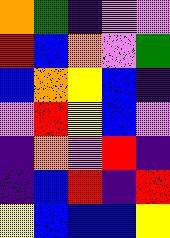[["orange", "green", "indigo", "violet", "violet"], ["red", "blue", "orange", "violet", "green"], ["blue", "orange", "yellow", "blue", "indigo"], ["violet", "red", "yellow", "blue", "violet"], ["indigo", "orange", "violet", "red", "indigo"], ["indigo", "blue", "red", "indigo", "red"], ["yellow", "blue", "blue", "blue", "yellow"]]